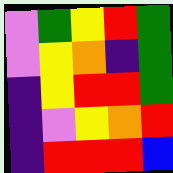[["violet", "green", "yellow", "red", "green"], ["violet", "yellow", "orange", "indigo", "green"], ["indigo", "yellow", "red", "red", "green"], ["indigo", "violet", "yellow", "orange", "red"], ["indigo", "red", "red", "red", "blue"]]